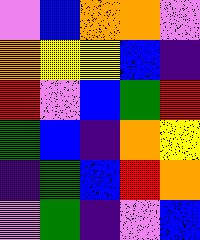[["violet", "blue", "orange", "orange", "violet"], ["orange", "yellow", "yellow", "blue", "indigo"], ["red", "violet", "blue", "green", "red"], ["green", "blue", "indigo", "orange", "yellow"], ["indigo", "green", "blue", "red", "orange"], ["violet", "green", "indigo", "violet", "blue"]]